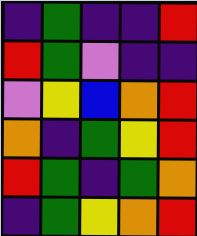[["indigo", "green", "indigo", "indigo", "red"], ["red", "green", "violet", "indigo", "indigo"], ["violet", "yellow", "blue", "orange", "red"], ["orange", "indigo", "green", "yellow", "red"], ["red", "green", "indigo", "green", "orange"], ["indigo", "green", "yellow", "orange", "red"]]